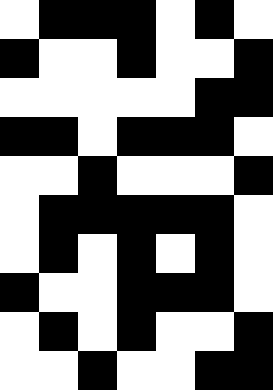[["white", "black", "black", "black", "white", "black", "white"], ["black", "white", "white", "black", "white", "white", "black"], ["white", "white", "white", "white", "white", "black", "black"], ["black", "black", "white", "black", "black", "black", "white"], ["white", "white", "black", "white", "white", "white", "black"], ["white", "black", "black", "black", "black", "black", "white"], ["white", "black", "white", "black", "white", "black", "white"], ["black", "white", "white", "black", "black", "black", "white"], ["white", "black", "white", "black", "white", "white", "black"], ["white", "white", "black", "white", "white", "black", "black"]]